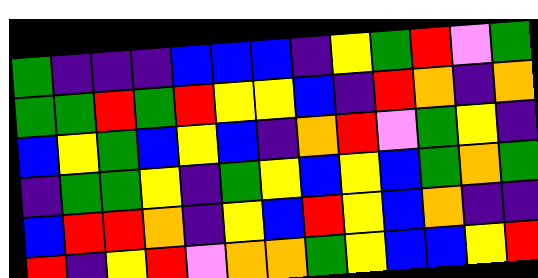[["green", "indigo", "indigo", "indigo", "blue", "blue", "blue", "indigo", "yellow", "green", "red", "violet", "green"], ["green", "green", "red", "green", "red", "yellow", "yellow", "blue", "indigo", "red", "orange", "indigo", "orange"], ["blue", "yellow", "green", "blue", "yellow", "blue", "indigo", "orange", "red", "violet", "green", "yellow", "indigo"], ["indigo", "green", "green", "yellow", "indigo", "green", "yellow", "blue", "yellow", "blue", "green", "orange", "green"], ["blue", "red", "red", "orange", "indigo", "yellow", "blue", "red", "yellow", "blue", "orange", "indigo", "indigo"], ["red", "indigo", "yellow", "red", "violet", "orange", "orange", "green", "yellow", "blue", "blue", "yellow", "red"]]